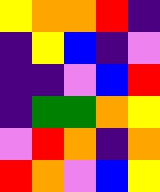[["yellow", "orange", "orange", "red", "indigo"], ["indigo", "yellow", "blue", "indigo", "violet"], ["indigo", "indigo", "violet", "blue", "red"], ["indigo", "green", "green", "orange", "yellow"], ["violet", "red", "orange", "indigo", "orange"], ["red", "orange", "violet", "blue", "yellow"]]